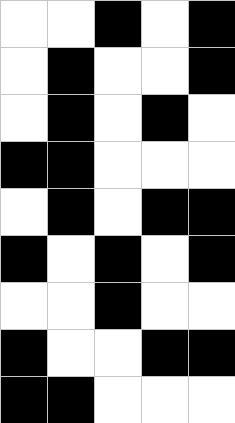[["white", "white", "black", "white", "black"], ["white", "black", "white", "white", "black"], ["white", "black", "white", "black", "white"], ["black", "black", "white", "white", "white"], ["white", "black", "white", "black", "black"], ["black", "white", "black", "white", "black"], ["white", "white", "black", "white", "white"], ["black", "white", "white", "black", "black"], ["black", "black", "white", "white", "white"]]